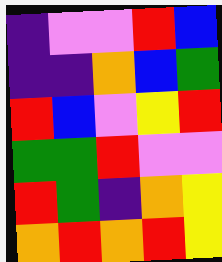[["indigo", "violet", "violet", "red", "blue"], ["indigo", "indigo", "orange", "blue", "green"], ["red", "blue", "violet", "yellow", "red"], ["green", "green", "red", "violet", "violet"], ["red", "green", "indigo", "orange", "yellow"], ["orange", "red", "orange", "red", "yellow"]]